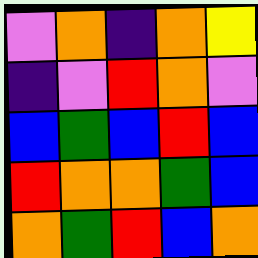[["violet", "orange", "indigo", "orange", "yellow"], ["indigo", "violet", "red", "orange", "violet"], ["blue", "green", "blue", "red", "blue"], ["red", "orange", "orange", "green", "blue"], ["orange", "green", "red", "blue", "orange"]]